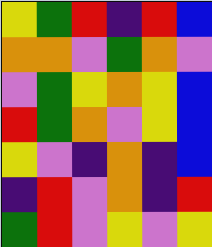[["yellow", "green", "red", "indigo", "red", "blue"], ["orange", "orange", "violet", "green", "orange", "violet"], ["violet", "green", "yellow", "orange", "yellow", "blue"], ["red", "green", "orange", "violet", "yellow", "blue"], ["yellow", "violet", "indigo", "orange", "indigo", "blue"], ["indigo", "red", "violet", "orange", "indigo", "red"], ["green", "red", "violet", "yellow", "violet", "yellow"]]